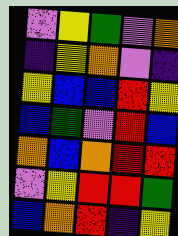[["violet", "yellow", "green", "violet", "orange"], ["indigo", "yellow", "orange", "violet", "indigo"], ["yellow", "blue", "blue", "red", "yellow"], ["blue", "green", "violet", "red", "blue"], ["orange", "blue", "orange", "red", "red"], ["violet", "yellow", "red", "red", "green"], ["blue", "orange", "red", "indigo", "yellow"]]